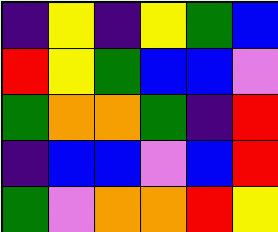[["indigo", "yellow", "indigo", "yellow", "green", "blue"], ["red", "yellow", "green", "blue", "blue", "violet"], ["green", "orange", "orange", "green", "indigo", "red"], ["indigo", "blue", "blue", "violet", "blue", "red"], ["green", "violet", "orange", "orange", "red", "yellow"]]